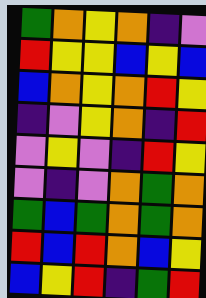[["green", "orange", "yellow", "orange", "indigo", "violet"], ["red", "yellow", "yellow", "blue", "yellow", "blue"], ["blue", "orange", "yellow", "orange", "red", "yellow"], ["indigo", "violet", "yellow", "orange", "indigo", "red"], ["violet", "yellow", "violet", "indigo", "red", "yellow"], ["violet", "indigo", "violet", "orange", "green", "orange"], ["green", "blue", "green", "orange", "green", "orange"], ["red", "blue", "red", "orange", "blue", "yellow"], ["blue", "yellow", "red", "indigo", "green", "red"]]